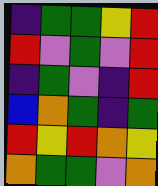[["indigo", "green", "green", "yellow", "red"], ["red", "violet", "green", "violet", "red"], ["indigo", "green", "violet", "indigo", "red"], ["blue", "orange", "green", "indigo", "green"], ["red", "yellow", "red", "orange", "yellow"], ["orange", "green", "green", "violet", "orange"]]